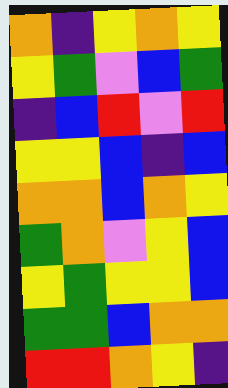[["orange", "indigo", "yellow", "orange", "yellow"], ["yellow", "green", "violet", "blue", "green"], ["indigo", "blue", "red", "violet", "red"], ["yellow", "yellow", "blue", "indigo", "blue"], ["orange", "orange", "blue", "orange", "yellow"], ["green", "orange", "violet", "yellow", "blue"], ["yellow", "green", "yellow", "yellow", "blue"], ["green", "green", "blue", "orange", "orange"], ["red", "red", "orange", "yellow", "indigo"]]